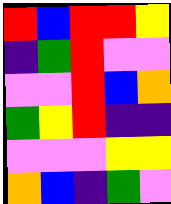[["red", "blue", "red", "red", "yellow"], ["indigo", "green", "red", "violet", "violet"], ["violet", "violet", "red", "blue", "orange"], ["green", "yellow", "red", "indigo", "indigo"], ["violet", "violet", "violet", "yellow", "yellow"], ["orange", "blue", "indigo", "green", "violet"]]